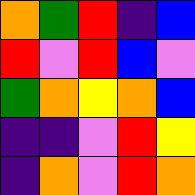[["orange", "green", "red", "indigo", "blue"], ["red", "violet", "red", "blue", "violet"], ["green", "orange", "yellow", "orange", "blue"], ["indigo", "indigo", "violet", "red", "yellow"], ["indigo", "orange", "violet", "red", "orange"]]